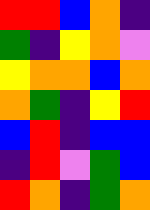[["red", "red", "blue", "orange", "indigo"], ["green", "indigo", "yellow", "orange", "violet"], ["yellow", "orange", "orange", "blue", "orange"], ["orange", "green", "indigo", "yellow", "red"], ["blue", "red", "indigo", "blue", "blue"], ["indigo", "red", "violet", "green", "blue"], ["red", "orange", "indigo", "green", "orange"]]